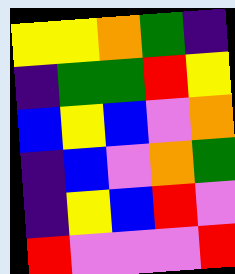[["yellow", "yellow", "orange", "green", "indigo"], ["indigo", "green", "green", "red", "yellow"], ["blue", "yellow", "blue", "violet", "orange"], ["indigo", "blue", "violet", "orange", "green"], ["indigo", "yellow", "blue", "red", "violet"], ["red", "violet", "violet", "violet", "red"]]